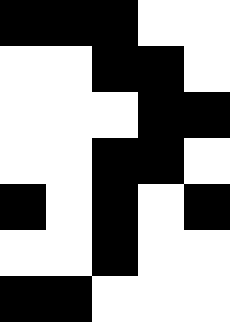[["black", "black", "black", "white", "white"], ["white", "white", "black", "black", "white"], ["white", "white", "white", "black", "black"], ["white", "white", "black", "black", "white"], ["black", "white", "black", "white", "black"], ["white", "white", "black", "white", "white"], ["black", "black", "white", "white", "white"]]